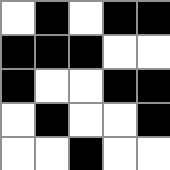[["white", "black", "white", "black", "black"], ["black", "black", "black", "white", "white"], ["black", "white", "white", "black", "black"], ["white", "black", "white", "white", "black"], ["white", "white", "black", "white", "white"]]